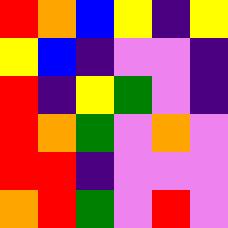[["red", "orange", "blue", "yellow", "indigo", "yellow"], ["yellow", "blue", "indigo", "violet", "violet", "indigo"], ["red", "indigo", "yellow", "green", "violet", "indigo"], ["red", "orange", "green", "violet", "orange", "violet"], ["red", "red", "indigo", "violet", "violet", "violet"], ["orange", "red", "green", "violet", "red", "violet"]]